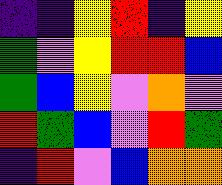[["indigo", "indigo", "yellow", "red", "indigo", "yellow"], ["green", "violet", "yellow", "red", "red", "blue"], ["green", "blue", "yellow", "violet", "orange", "violet"], ["red", "green", "blue", "violet", "red", "green"], ["indigo", "red", "violet", "blue", "orange", "orange"]]